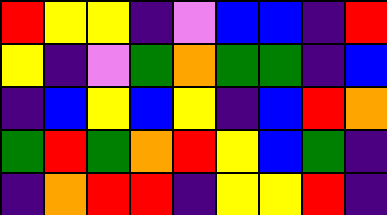[["red", "yellow", "yellow", "indigo", "violet", "blue", "blue", "indigo", "red"], ["yellow", "indigo", "violet", "green", "orange", "green", "green", "indigo", "blue"], ["indigo", "blue", "yellow", "blue", "yellow", "indigo", "blue", "red", "orange"], ["green", "red", "green", "orange", "red", "yellow", "blue", "green", "indigo"], ["indigo", "orange", "red", "red", "indigo", "yellow", "yellow", "red", "indigo"]]